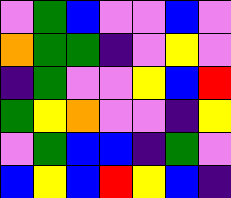[["violet", "green", "blue", "violet", "violet", "blue", "violet"], ["orange", "green", "green", "indigo", "violet", "yellow", "violet"], ["indigo", "green", "violet", "violet", "yellow", "blue", "red"], ["green", "yellow", "orange", "violet", "violet", "indigo", "yellow"], ["violet", "green", "blue", "blue", "indigo", "green", "violet"], ["blue", "yellow", "blue", "red", "yellow", "blue", "indigo"]]